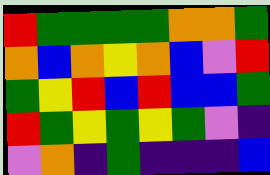[["red", "green", "green", "green", "green", "orange", "orange", "green"], ["orange", "blue", "orange", "yellow", "orange", "blue", "violet", "red"], ["green", "yellow", "red", "blue", "red", "blue", "blue", "green"], ["red", "green", "yellow", "green", "yellow", "green", "violet", "indigo"], ["violet", "orange", "indigo", "green", "indigo", "indigo", "indigo", "blue"]]